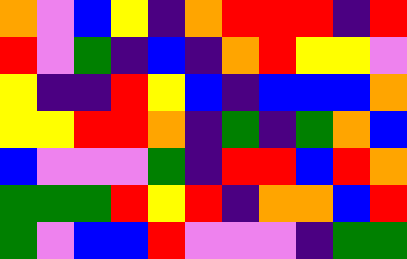[["orange", "violet", "blue", "yellow", "indigo", "orange", "red", "red", "red", "indigo", "red"], ["red", "violet", "green", "indigo", "blue", "indigo", "orange", "red", "yellow", "yellow", "violet"], ["yellow", "indigo", "indigo", "red", "yellow", "blue", "indigo", "blue", "blue", "blue", "orange"], ["yellow", "yellow", "red", "red", "orange", "indigo", "green", "indigo", "green", "orange", "blue"], ["blue", "violet", "violet", "violet", "green", "indigo", "red", "red", "blue", "red", "orange"], ["green", "green", "green", "red", "yellow", "red", "indigo", "orange", "orange", "blue", "red"], ["green", "violet", "blue", "blue", "red", "violet", "violet", "violet", "indigo", "green", "green"]]